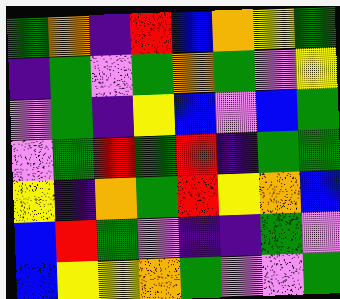[["green", "orange", "indigo", "red", "blue", "orange", "yellow", "green"], ["indigo", "green", "violet", "green", "orange", "green", "violet", "yellow"], ["violet", "green", "indigo", "yellow", "blue", "violet", "blue", "green"], ["violet", "green", "red", "green", "red", "indigo", "green", "green"], ["yellow", "indigo", "orange", "green", "red", "yellow", "orange", "blue"], ["blue", "red", "green", "violet", "indigo", "indigo", "green", "violet"], ["blue", "yellow", "yellow", "orange", "green", "violet", "violet", "green"]]